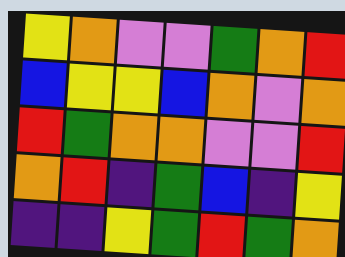[["yellow", "orange", "violet", "violet", "green", "orange", "red"], ["blue", "yellow", "yellow", "blue", "orange", "violet", "orange"], ["red", "green", "orange", "orange", "violet", "violet", "red"], ["orange", "red", "indigo", "green", "blue", "indigo", "yellow"], ["indigo", "indigo", "yellow", "green", "red", "green", "orange"]]